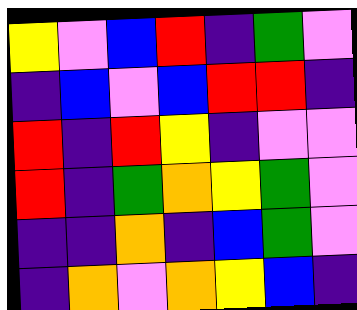[["yellow", "violet", "blue", "red", "indigo", "green", "violet"], ["indigo", "blue", "violet", "blue", "red", "red", "indigo"], ["red", "indigo", "red", "yellow", "indigo", "violet", "violet"], ["red", "indigo", "green", "orange", "yellow", "green", "violet"], ["indigo", "indigo", "orange", "indigo", "blue", "green", "violet"], ["indigo", "orange", "violet", "orange", "yellow", "blue", "indigo"]]